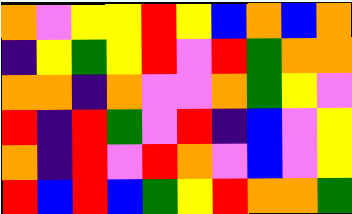[["orange", "violet", "yellow", "yellow", "red", "yellow", "blue", "orange", "blue", "orange"], ["indigo", "yellow", "green", "yellow", "red", "violet", "red", "green", "orange", "orange"], ["orange", "orange", "indigo", "orange", "violet", "violet", "orange", "green", "yellow", "violet"], ["red", "indigo", "red", "green", "violet", "red", "indigo", "blue", "violet", "yellow"], ["orange", "indigo", "red", "violet", "red", "orange", "violet", "blue", "violet", "yellow"], ["red", "blue", "red", "blue", "green", "yellow", "red", "orange", "orange", "green"]]